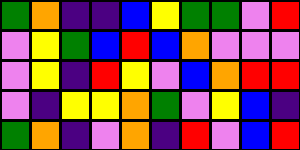[["green", "orange", "indigo", "indigo", "blue", "yellow", "green", "green", "violet", "red"], ["violet", "yellow", "green", "blue", "red", "blue", "orange", "violet", "violet", "violet"], ["violet", "yellow", "indigo", "red", "yellow", "violet", "blue", "orange", "red", "red"], ["violet", "indigo", "yellow", "yellow", "orange", "green", "violet", "yellow", "blue", "indigo"], ["green", "orange", "indigo", "violet", "orange", "indigo", "red", "violet", "blue", "red"]]